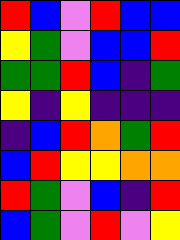[["red", "blue", "violet", "red", "blue", "blue"], ["yellow", "green", "violet", "blue", "blue", "red"], ["green", "green", "red", "blue", "indigo", "green"], ["yellow", "indigo", "yellow", "indigo", "indigo", "indigo"], ["indigo", "blue", "red", "orange", "green", "red"], ["blue", "red", "yellow", "yellow", "orange", "orange"], ["red", "green", "violet", "blue", "indigo", "red"], ["blue", "green", "violet", "red", "violet", "yellow"]]